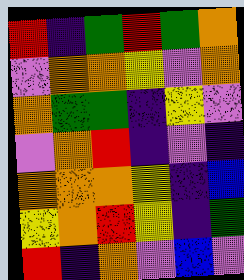[["red", "indigo", "green", "red", "green", "orange"], ["violet", "orange", "orange", "yellow", "violet", "orange"], ["orange", "green", "green", "indigo", "yellow", "violet"], ["violet", "orange", "red", "indigo", "violet", "indigo"], ["orange", "orange", "orange", "yellow", "indigo", "blue"], ["yellow", "orange", "red", "yellow", "indigo", "green"], ["red", "indigo", "orange", "violet", "blue", "violet"]]